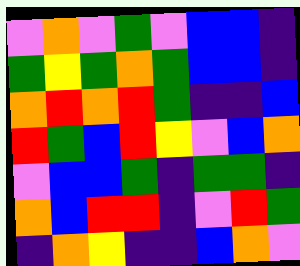[["violet", "orange", "violet", "green", "violet", "blue", "blue", "indigo"], ["green", "yellow", "green", "orange", "green", "blue", "blue", "indigo"], ["orange", "red", "orange", "red", "green", "indigo", "indigo", "blue"], ["red", "green", "blue", "red", "yellow", "violet", "blue", "orange"], ["violet", "blue", "blue", "green", "indigo", "green", "green", "indigo"], ["orange", "blue", "red", "red", "indigo", "violet", "red", "green"], ["indigo", "orange", "yellow", "indigo", "indigo", "blue", "orange", "violet"]]